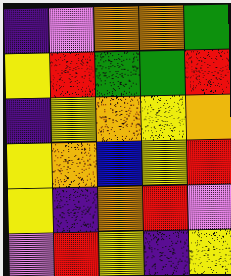[["indigo", "violet", "orange", "orange", "green"], ["yellow", "red", "green", "green", "red"], ["indigo", "yellow", "orange", "yellow", "orange"], ["yellow", "orange", "blue", "yellow", "red"], ["yellow", "indigo", "orange", "red", "violet"], ["violet", "red", "yellow", "indigo", "yellow"]]